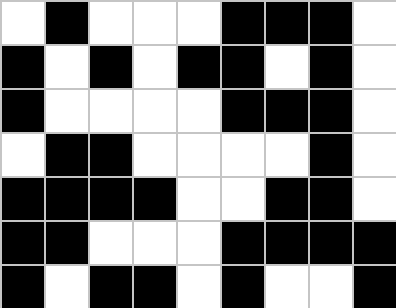[["white", "black", "white", "white", "white", "black", "black", "black", "white"], ["black", "white", "black", "white", "black", "black", "white", "black", "white"], ["black", "white", "white", "white", "white", "black", "black", "black", "white"], ["white", "black", "black", "white", "white", "white", "white", "black", "white"], ["black", "black", "black", "black", "white", "white", "black", "black", "white"], ["black", "black", "white", "white", "white", "black", "black", "black", "black"], ["black", "white", "black", "black", "white", "black", "white", "white", "black"]]